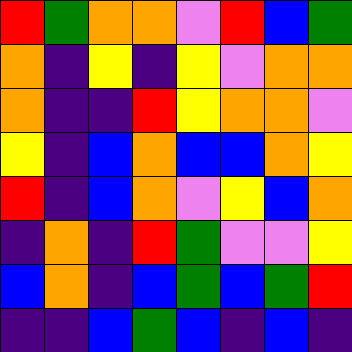[["red", "green", "orange", "orange", "violet", "red", "blue", "green"], ["orange", "indigo", "yellow", "indigo", "yellow", "violet", "orange", "orange"], ["orange", "indigo", "indigo", "red", "yellow", "orange", "orange", "violet"], ["yellow", "indigo", "blue", "orange", "blue", "blue", "orange", "yellow"], ["red", "indigo", "blue", "orange", "violet", "yellow", "blue", "orange"], ["indigo", "orange", "indigo", "red", "green", "violet", "violet", "yellow"], ["blue", "orange", "indigo", "blue", "green", "blue", "green", "red"], ["indigo", "indigo", "blue", "green", "blue", "indigo", "blue", "indigo"]]